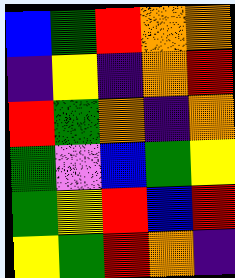[["blue", "green", "red", "orange", "orange"], ["indigo", "yellow", "indigo", "orange", "red"], ["red", "green", "orange", "indigo", "orange"], ["green", "violet", "blue", "green", "yellow"], ["green", "yellow", "red", "blue", "red"], ["yellow", "green", "red", "orange", "indigo"]]